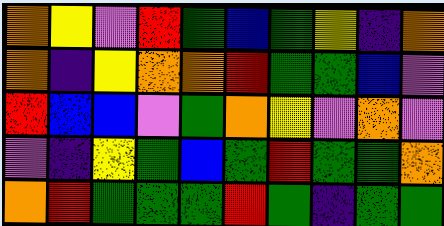[["orange", "yellow", "violet", "red", "green", "blue", "green", "yellow", "indigo", "orange"], ["orange", "indigo", "yellow", "orange", "orange", "red", "green", "green", "blue", "violet"], ["red", "blue", "blue", "violet", "green", "orange", "yellow", "violet", "orange", "violet"], ["violet", "indigo", "yellow", "green", "blue", "green", "red", "green", "green", "orange"], ["orange", "red", "green", "green", "green", "red", "green", "indigo", "green", "green"]]